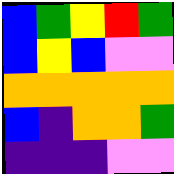[["blue", "green", "yellow", "red", "green"], ["blue", "yellow", "blue", "violet", "violet"], ["orange", "orange", "orange", "orange", "orange"], ["blue", "indigo", "orange", "orange", "green"], ["indigo", "indigo", "indigo", "violet", "violet"]]